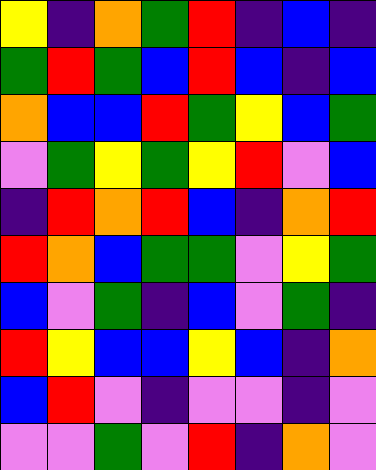[["yellow", "indigo", "orange", "green", "red", "indigo", "blue", "indigo"], ["green", "red", "green", "blue", "red", "blue", "indigo", "blue"], ["orange", "blue", "blue", "red", "green", "yellow", "blue", "green"], ["violet", "green", "yellow", "green", "yellow", "red", "violet", "blue"], ["indigo", "red", "orange", "red", "blue", "indigo", "orange", "red"], ["red", "orange", "blue", "green", "green", "violet", "yellow", "green"], ["blue", "violet", "green", "indigo", "blue", "violet", "green", "indigo"], ["red", "yellow", "blue", "blue", "yellow", "blue", "indigo", "orange"], ["blue", "red", "violet", "indigo", "violet", "violet", "indigo", "violet"], ["violet", "violet", "green", "violet", "red", "indigo", "orange", "violet"]]